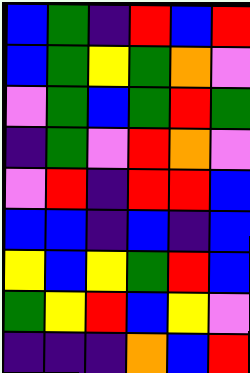[["blue", "green", "indigo", "red", "blue", "red"], ["blue", "green", "yellow", "green", "orange", "violet"], ["violet", "green", "blue", "green", "red", "green"], ["indigo", "green", "violet", "red", "orange", "violet"], ["violet", "red", "indigo", "red", "red", "blue"], ["blue", "blue", "indigo", "blue", "indigo", "blue"], ["yellow", "blue", "yellow", "green", "red", "blue"], ["green", "yellow", "red", "blue", "yellow", "violet"], ["indigo", "indigo", "indigo", "orange", "blue", "red"]]